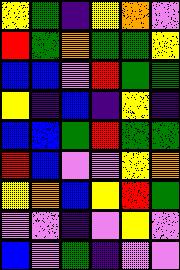[["yellow", "green", "indigo", "yellow", "orange", "violet"], ["red", "green", "orange", "green", "green", "yellow"], ["blue", "blue", "violet", "red", "green", "green"], ["yellow", "indigo", "blue", "indigo", "yellow", "indigo"], ["blue", "blue", "green", "red", "green", "green"], ["red", "blue", "violet", "violet", "yellow", "orange"], ["yellow", "orange", "blue", "yellow", "red", "green"], ["violet", "violet", "indigo", "violet", "yellow", "violet"], ["blue", "violet", "green", "indigo", "violet", "violet"]]